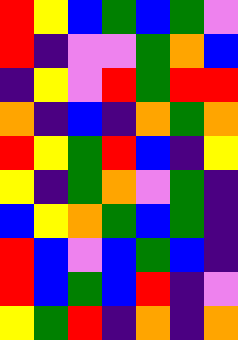[["red", "yellow", "blue", "green", "blue", "green", "violet"], ["red", "indigo", "violet", "violet", "green", "orange", "blue"], ["indigo", "yellow", "violet", "red", "green", "red", "red"], ["orange", "indigo", "blue", "indigo", "orange", "green", "orange"], ["red", "yellow", "green", "red", "blue", "indigo", "yellow"], ["yellow", "indigo", "green", "orange", "violet", "green", "indigo"], ["blue", "yellow", "orange", "green", "blue", "green", "indigo"], ["red", "blue", "violet", "blue", "green", "blue", "indigo"], ["red", "blue", "green", "blue", "red", "indigo", "violet"], ["yellow", "green", "red", "indigo", "orange", "indigo", "orange"]]